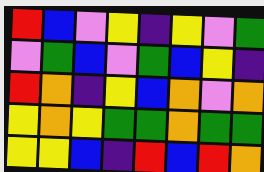[["red", "blue", "violet", "yellow", "indigo", "yellow", "violet", "green"], ["violet", "green", "blue", "violet", "green", "blue", "yellow", "indigo"], ["red", "orange", "indigo", "yellow", "blue", "orange", "violet", "orange"], ["yellow", "orange", "yellow", "green", "green", "orange", "green", "green"], ["yellow", "yellow", "blue", "indigo", "red", "blue", "red", "orange"]]